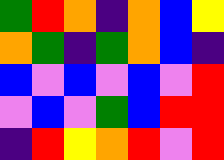[["green", "red", "orange", "indigo", "orange", "blue", "yellow"], ["orange", "green", "indigo", "green", "orange", "blue", "indigo"], ["blue", "violet", "blue", "violet", "blue", "violet", "red"], ["violet", "blue", "violet", "green", "blue", "red", "red"], ["indigo", "red", "yellow", "orange", "red", "violet", "red"]]